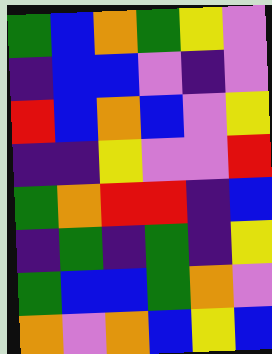[["green", "blue", "orange", "green", "yellow", "violet"], ["indigo", "blue", "blue", "violet", "indigo", "violet"], ["red", "blue", "orange", "blue", "violet", "yellow"], ["indigo", "indigo", "yellow", "violet", "violet", "red"], ["green", "orange", "red", "red", "indigo", "blue"], ["indigo", "green", "indigo", "green", "indigo", "yellow"], ["green", "blue", "blue", "green", "orange", "violet"], ["orange", "violet", "orange", "blue", "yellow", "blue"]]